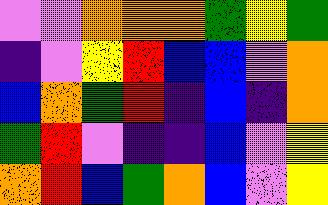[["violet", "violet", "orange", "orange", "orange", "green", "yellow", "green"], ["indigo", "violet", "yellow", "red", "blue", "blue", "violet", "orange"], ["blue", "orange", "green", "red", "indigo", "blue", "indigo", "orange"], ["green", "red", "violet", "indigo", "indigo", "blue", "violet", "yellow"], ["orange", "red", "blue", "green", "orange", "blue", "violet", "yellow"]]